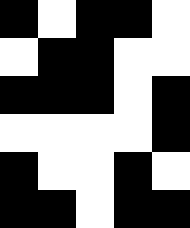[["black", "white", "black", "black", "white"], ["white", "black", "black", "white", "white"], ["black", "black", "black", "white", "black"], ["white", "white", "white", "white", "black"], ["black", "white", "white", "black", "white"], ["black", "black", "white", "black", "black"]]